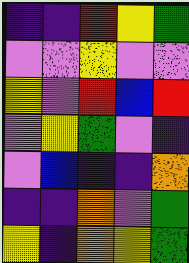[["indigo", "indigo", "red", "yellow", "green"], ["violet", "violet", "yellow", "violet", "violet"], ["yellow", "violet", "red", "blue", "red"], ["violet", "yellow", "green", "violet", "indigo"], ["violet", "blue", "indigo", "indigo", "orange"], ["indigo", "indigo", "orange", "violet", "green"], ["yellow", "indigo", "orange", "yellow", "green"]]